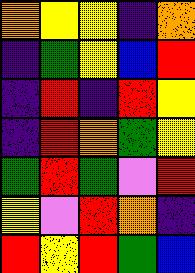[["orange", "yellow", "yellow", "indigo", "orange"], ["indigo", "green", "yellow", "blue", "red"], ["indigo", "red", "indigo", "red", "yellow"], ["indigo", "red", "orange", "green", "yellow"], ["green", "red", "green", "violet", "red"], ["yellow", "violet", "red", "orange", "indigo"], ["red", "yellow", "red", "green", "blue"]]